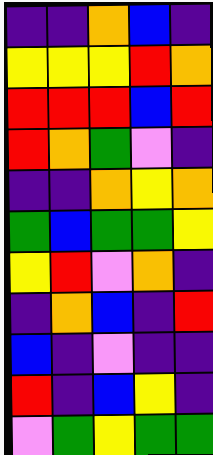[["indigo", "indigo", "orange", "blue", "indigo"], ["yellow", "yellow", "yellow", "red", "orange"], ["red", "red", "red", "blue", "red"], ["red", "orange", "green", "violet", "indigo"], ["indigo", "indigo", "orange", "yellow", "orange"], ["green", "blue", "green", "green", "yellow"], ["yellow", "red", "violet", "orange", "indigo"], ["indigo", "orange", "blue", "indigo", "red"], ["blue", "indigo", "violet", "indigo", "indigo"], ["red", "indigo", "blue", "yellow", "indigo"], ["violet", "green", "yellow", "green", "green"]]